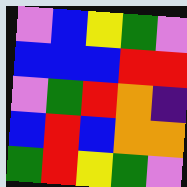[["violet", "blue", "yellow", "green", "violet"], ["blue", "blue", "blue", "red", "red"], ["violet", "green", "red", "orange", "indigo"], ["blue", "red", "blue", "orange", "orange"], ["green", "red", "yellow", "green", "violet"]]